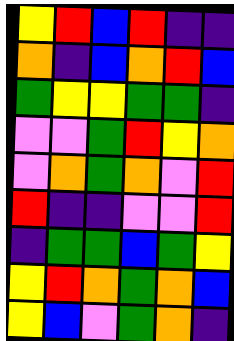[["yellow", "red", "blue", "red", "indigo", "indigo"], ["orange", "indigo", "blue", "orange", "red", "blue"], ["green", "yellow", "yellow", "green", "green", "indigo"], ["violet", "violet", "green", "red", "yellow", "orange"], ["violet", "orange", "green", "orange", "violet", "red"], ["red", "indigo", "indigo", "violet", "violet", "red"], ["indigo", "green", "green", "blue", "green", "yellow"], ["yellow", "red", "orange", "green", "orange", "blue"], ["yellow", "blue", "violet", "green", "orange", "indigo"]]